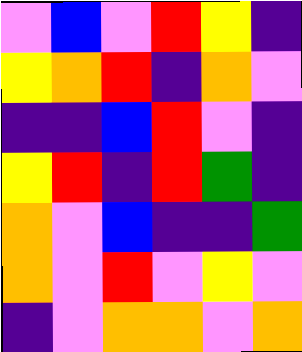[["violet", "blue", "violet", "red", "yellow", "indigo"], ["yellow", "orange", "red", "indigo", "orange", "violet"], ["indigo", "indigo", "blue", "red", "violet", "indigo"], ["yellow", "red", "indigo", "red", "green", "indigo"], ["orange", "violet", "blue", "indigo", "indigo", "green"], ["orange", "violet", "red", "violet", "yellow", "violet"], ["indigo", "violet", "orange", "orange", "violet", "orange"]]